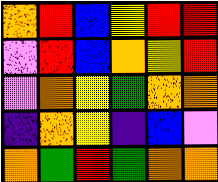[["orange", "red", "blue", "yellow", "red", "red"], ["violet", "red", "blue", "orange", "yellow", "red"], ["violet", "orange", "yellow", "green", "orange", "orange"], ["indigo", "orange", "yellow", "indigo", "blue", "violet"], ["orange", "green", "red", "green", "orange", "orange"]]